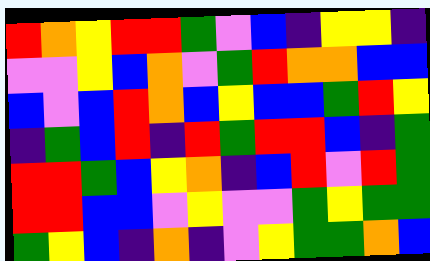[["red", "orange", "yellow", "red", "red", "green", "violet", "blue", "indigo", "yellow", "yellow", "indigo"], ["violet", "violet", "yellow", "blue", "orange", "violet", "green", "red", "orange", "orange", "blue", "blue"], ["blue", "violet", "blue", "red", "orange", "blue", "yellow", "blue", "blue", "green", "red", "yellow"], ["indigo", "green", "blue", "red", "indigo", "red", "green", "red", "red", "blue", "indigo", "green"], ["red", "red", "green", "blue", "yellow", "orange", "indigo", "blue", "red", "violet", "red", "green"], ["red", "red", "blue", "blue", "violet", "yellow", "violet", "violet", "green", "yellow", "green", "green"], ["green", "yellow", "blue", "indigo", "orange", "indigo", "violet", "yellow", "green", "green", "orange", "blue"]]